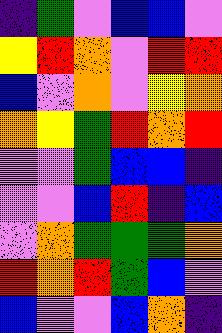[["indigo", "green", "violet", "blue", "blue", "violet"], ["yellow", "red", "orange", "violet", "red", "red"], ["blue", "violet", "orange", "violet", "yellow", "orange"], ["orange", "yellow", "green", "red", "orange", "red"], ["violet", "violet", "green", "blue", "blue", "indigo"], ["violet", "violet", "blue", "red", "indigo", "blue"], ["violet", "orange", "green", "green", "green", "orange"], ["red", "orange", "red", "green", "blue", "violet"], ["blue", "violet", "violet", "blue", "orange", "indigo"]]